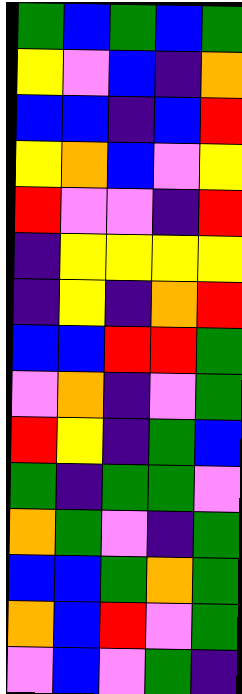[["green", "blue", "green", "blue", "green"], ["yellow", "violet", "blue", "indigo", "orange"], ["blue", "blue", "indigo", "blue", "red"], ["yellow", "orange", "blue", "violet", "yellow"], ["red", "violet", "violet", "indigo", "red"], ["indigo", "yellow", "yellow", "yellow", "yellow"], ["indigo", "yellow", "indigo", "orange", "red"], ["blue", "blue", "red", "red", "green"], ["violet", "orange", "indigo", "violet", "green"], ["red", "yellow", "indigo", "green", "blue"], ["green", "indigo", "green", "green", "violet"], ["orange", "green", "violet", "indigo", "green"], ["blue", "blue", "green", "orange", "green"], ["orange", "blue", "red", "violet", "green"], ["violet", "blue", "violet", "green", "indigo"]]